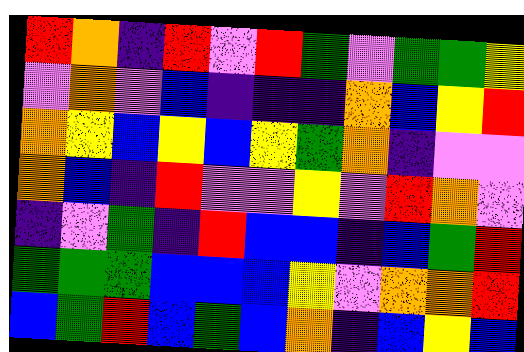[["red", "orange", "indigo", "red", "violet", "red", "green", "violet", "green", "green", "yellow"], ["violet", "orange", "violet", "blue", "indigo", "indigo", "indigo", "orange", "blue", "yellow", "red"], ["orange", "yellow", "blue", "yellow", "blue", "yellow", "green", "orange", "indigo", "violet", "violet"], ["orange", "blue", "indigo", "red", "violet", "violet", "yellow", "violet", "red", "orange", "violet"], ["indigo", "violet", "green", "indigo", "red", "blue", "blue", "indigo", "blue", "green", "red"], ["green", "green", "green", "blue", "blue", "blue", "yellow", "violet", "orange", "orange", "red"], ["blue", "green", "red", "blue", "green", "blue", "orange", "indigo", "blue", "yellow", "blue"]]